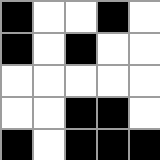[["black", "white", "white", "black", "white"], ["black", "white", "black", "white", "white"], ["white", "white", "white", "white", "white"], ["white", "white", "black", "black", "white"], ["black", "white", "black", "black", "black"]]